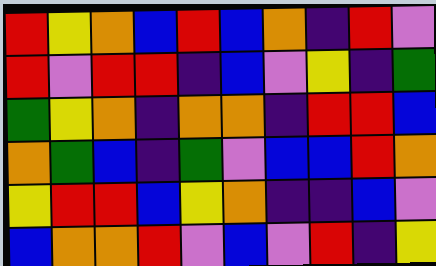[["red", "yellow", "orange", "blue", "red", "blue", "orange", "indigo", "red", "violet"], ["red", "violet", "red", "red", "indigo", "blue", "violet", "yellow", "indigo", "green"], ["green", "yellow", "orange", "indigo", "orange", "orange", "indigo", "red", "red", "blue"], ["orange", "green", "blue", "indigo", "green", "violet", "blue", "blue", "red", "orange"], ["yellow", "red", "red", "blue", "yellow", "orange", "indigo", "indigo", "blue", "violet"], ["blue", "orange", "orange", "red", "violet", "blue", "violet", "red", "indigo", "yellow"]]